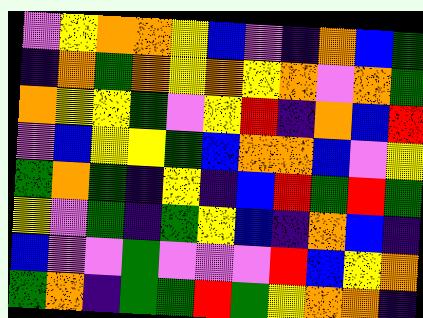[["violet", "yellow", "orange", "orange", "yellow", "blue", "violet", "indigo", "orange", "blue", "green"], ["indigo", "orange", "green", "orange", "yellow", "orange", "yellow", "orange", "violet", "orange", "green"], ["orange", "yellow", "yellow", "green", "violet", "yellow", "red", "indigo", "orange", "blue", "red"], ["violet", "blue", "yellow", "yellow", "green", "blue", "orange", "orange", "blue", "violet", "yellow"], ["green", "orange", "green", "indigo", "yellow", "indigo", "blue", "red", "green", "red", "green"], ["yellow", "violet", "green", "indigo", "green", "yellow", "blue", "indigo", "orange", "blue", "indigo"], ["blue", "violet", "violet", "green", "violet", "violet", "violet", "red", "blue", "yellow", "orange"], ["green", "orange", "indigo", "green", "green", "red", "green", "yellow", "orange", "orange", "indigo"]]